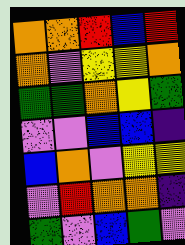[["orange", "orange", "red", "blue", "red"], ["orange", "violet", "yellow", "yellow", "orange"], ["green", "green", "orange", "yellow", "green"], ["violet", "violet", "blue", "blue", "indigo"], ["blue", "orange", "violet", "yellow", "yellow"], ["violet", "red", "orange", "orange", "indigo"], ["green", "violet", "blue", "green", "violet"]]